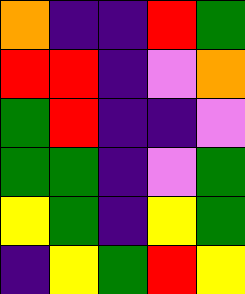[["orange", "indigo", "indigo", "red", "green"], ["red", "red", "indigo", "violet", "orange"], ["green", "red", "indigo", "indigo", "violet"], ["green", "green", "indigo", "violet", "green"], ["yellow", "green", "indigo", "yellow", "green"], ["indigo", "yellow", "green", "red", "yellow"]]